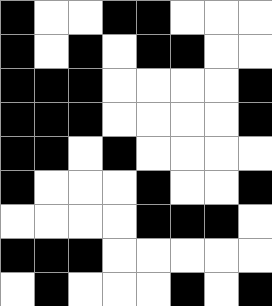[["black", "white", "white", "black", "black", "white", "white", "white"], ["black", "white", "black", "white", "black", "black", "white", "white"], ["black", "black", "black", "white", "white", "white", "white", "black"], ["black", "black", "black", "white", "white", "white", "white", "black"], ["black", "black", "white", "black", "white", "white", "white", "white"], ["black", "white", "white", "white", "black", "white", "white", "black"], ["white", "white", "white", "white", "black", "black", "black", "white"], ["black", "black", "black", "white", "white", "white", "white", "white"], ["white", "black", "white", "white", "white", "black", "white", "black"]]